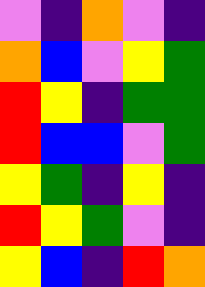[["violet", "indigo", "orange", "violet", "indigo"], ["orange", "blue", "violet", "yellow", "green"], ["red", "yellow", "indigo", "green", "green"], ["red", "blue", "blue", "violet", "green"], ["yellow", "green", "indigo", "yellow", "indigo"], ["red", "yellow", "green", "violet", "indigo"], ["yellow", "blue", "indigo", "red", "orange"]]